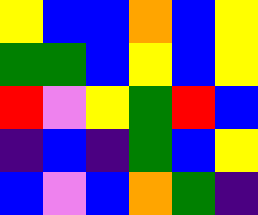[["yellow", "blue", "blue", "orange", "blue", "yellow"], ["green", "green", "blue", "yellow", "blue", "yellow"], ["red", "violet", "yellow", "green", "red", "blue"], ["indigo", "blue", "indigo", "green", "blue", "yellow"], ["blue", "violet", "blue", "orange", "green", "indigo"]]